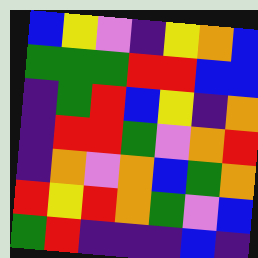[["blue", "yellow", "violet", "indigo", "yellow", "orange", "blue"], ["green", "green", "green", "red", "red", "blue", "blue"], ["indigo", "green", "red", "blue", "yellow", "indigo", "orange"], ["indigo", "red", "red", "green", "violet", "orange", "red"], ["indigo", "orange", "violet", "orange", "blue", "green", "orange"], ["red", "yellow", "red", "orange", "green", "violet", "blue"], ["green", "red", "indigo", "indigo", "indigo", "blue", "indigo"]]